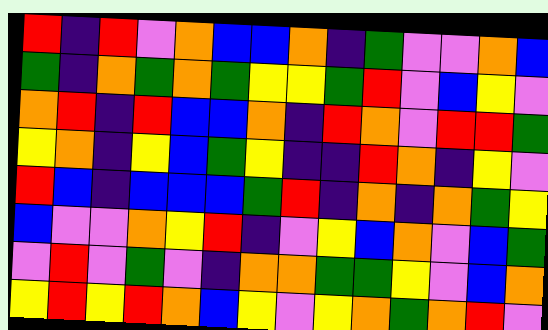[["red", "indigo", "red", "violet", "orange", "blue", "blue", "orange", "indigo", "green", "violet", "violet", "orange", "blue"], ["green", "indigo", "orange", "green", "orange", "green", "yellow", "yellow", "green", "red", "violet", "blue", "yellow", "violet"], ["orange", "red", "indigo", "red", "blue", "blue", "orange", "indigo", "red", "orange", "violet", "red", "red", "green"], ["yellow", "orange", "indigo", "yellow", "blue", "green", "yellow", "indigo", "indigo", "red", "orange", "indigo", "yellow", "violet"], ["red", "blue", "indigo", "blue", "blue", "blue", "green", "red", "indigo", "orange", "indigo", "orange", "green", "yellow"], ["blue", "violet", "violet", "orange", "yellow", "red", "indigo", "violet", "yellow", "blue", "orange", "violet", "blue", "green"], ["violet", "red", "violet", "green", "violet", "indigo", "orange", "orange", "green", "green", "yellow", "violet", "blue", "orange"], ["yellow", "red", "yellow", "red", "orange", "blue", "yellow", "violet", "yellow", "orange", "green", "orange", "red", "violet"]]